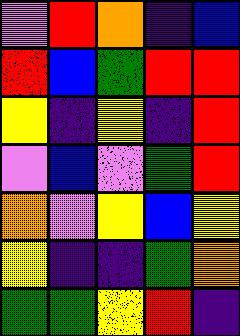[["violet", "red", "orange", "indigo", "blue"], ["red", "blue", "green", "red", "red"], ["yellow", "indigo", "yellow", "indigo", "red"], ["violet", "blue", "violet", "green", "red"], ["orange", "violet", "yellow", "blue", "yellow"], ["yellow", "indigo", "indigo", "green", "orange"], ["green", "green", "yellow", "red", "indigo"]]